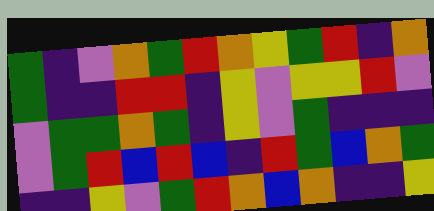[["green", "indigo", "violet", "orange", "green", "red", "orange", "yellow", "green", "red", "indigo", "orange"], ["green", "indigo", "indigo", "red", "red", "indigo", "yellow", "violet", "yellow", "yellow", "red", "violet"], ["violet", "green", "green", "orange", "green", "indigo", "yellow", "violet", "green", "indigo", "indigo", "indigo"], ["violet", "green", "red", "blue", "red", "blue", "indigo", "red", "green", "blue", "orange", "green"], ["indigo", "indigo", "yellow", "violet", "green", "red", "orange", "blue", "orange", "indigo", "indigo", "yellow"]]